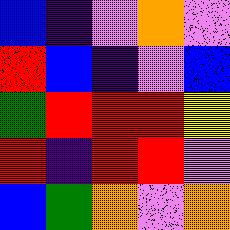[["blue", "indigo", "violet", "orange", "violet"], ["red", "blue", "indigo", "violet", "blue"], ["green", "red", "red", "red", "yellow"], ["red", "indigo", "red", "red", "violet"], ["blue", "green", "orange", "violet", "orange"]]